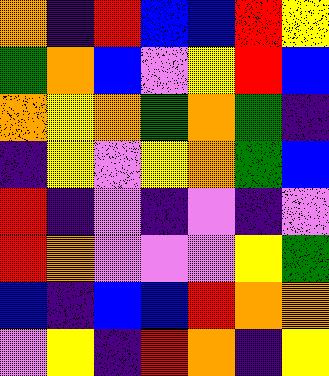[["orange", "indigo", "red", "blue", "blue", "red", "yellow"], ["green", "orange", "blue", "violet", "yellow", "red", "blue"], ["orange", "yellow", "orange", "green", "orange", "green", "indigo"], ["indigo", "yellow", "violet", "yellow", "orange", "green", "blue"], ["red", "indigo", "violet", "indigo", "violet", "indigo", "violet"], ["red", "orange", "violet", "violet", "violet", "yellow", "green"], ["blue", "indigo", "blue", "blue", "red", "orange", "orange"], ["violet", "yellow", "indigo", "red", "orange", "indigo", "yellow"]]